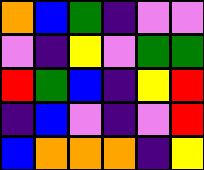[["orange", "blue", "green", "indigo", "violet", "violet"], ["violet", "indigo", "yellow", "violet", "green", "green"], ["red", "green", "blue", "indigo", "yellow", "red"], ["indigo", "blue", "violet", "indigo", "violet", "red"], ["blue", "orange", "orange", "orange", "indigo", "yellow"]]